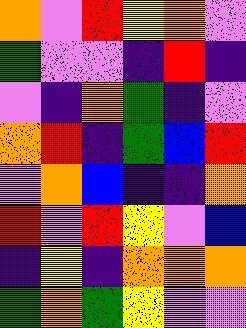[["orange", "violet", "red", "yellow", "orange", "violet"], ["green", "violet", "violet", "indigo", "red", "indigo"], ["violet", "indigo", "orange", "green", "indigo", "violet"], ["orange", "red", "indigo", "green", "blue", "red"], ["violet", "orange", "blue", "indigo", "indigo", "orange"], ["red", "violet", "red", "yellow", "violet", "blue"], ["indigo", "yellow", "indigo", "orange", "orange", "orange"], ["green", "orange", "green", "yellow", "violet", "violet"]]